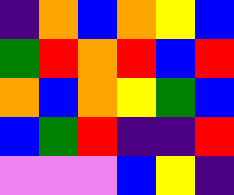[["indigo", "orange", "blue", "orange", "yellow", "blue"], ["green", "red", "orange", "red", "blue", "red"], ["orange", "blue", "orange", "yellow", "green", "blue"], ["blue", "green", "red", "indigo", "indigo", "red"], ["violet", "violet", "violet", "blue", "yellow", "indigo"]]